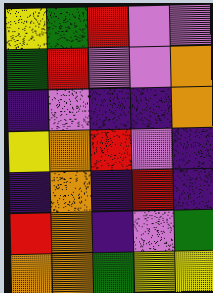[["yellow", "green", "red", "violet", "violet"], ["green", "red", "violet", "violet", "orange"], ["indigo", "violet", "indigo", "indigo", "orange"], ["yellow", "orange", "red", "violet", "indigo"], ["indigo", "orange", "indigo", "red", "indigo"], ["red", "orange", "indigo", "violet", "green"], ["orange", "orange", "green", "yellow", "yellow"]]